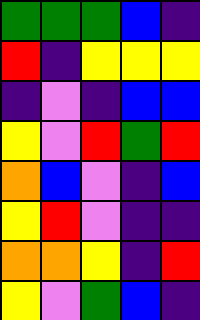[["green", "green", "green", "blue", "indigo"], ["red", "indigo", "yellow", "yellow", "yellow"], ["indigo", "violet", "indigo", "blue", "blue"], ["yellow", "violet", "red", "green", "red"], ["orange", "blue", "violet", "indigo", "blue"], ["yellow", "red", "violet", "indigo", "indigo"], ["orange", "orange", "yellow", "indigo", "red"], ["yellow", "violet", "green", "blue", "indigo"]]